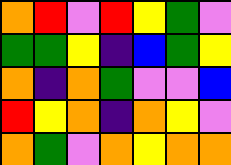[["orange", "red", "violet", "red", "yellow", "green", "violet"], ["green", "green", "yellow", "indigo", "blue", "green", "yellow"], ["orange", "indigo", "orange", "green", "violet", "violet", "blue"], ["red", "yellow", "orange", "indigo", "orange", "yellow", "violet"], ["orange", "green", "violet", "orange", "yellow", "orange", "orange"]]